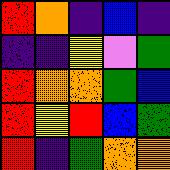[["red", "orange", "indigo", "blue", "indigo"], ["indigo", "indigo", "yellow", "violet", "green"], ["red", "orange", "orange", "green", "blue"], ["red", "yellow", "red", "blue", "green"], ["red", "indigo", "green", "orange", "orange"]]